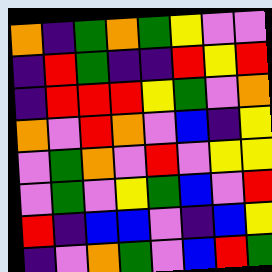[["orange", "indigo", "green", "orange", "green", "yellow", "violet", "violet"], ["indigo", "red", "green", "indigo", "indigo", "red", "yellow", "red"], ["indigo", "red", "red", "red", "yellow", "green", "violet", "orange"], ["orange", "violet", "red", "orange", "violet", "blue", "indigo", "yellow"], ["violet", "green", "orange", "violet", "red", "violet", "yellow", "yellow"], ["violet", "green", "violet", "yellow", "green", "blue", "violet", "red"], ["red", "indigo", "blue", "blue", "violet", "indigo", "blue", "yellow"], ["indigo", "violet", "orange", "green", "violet", "blue", "red", "green"]]